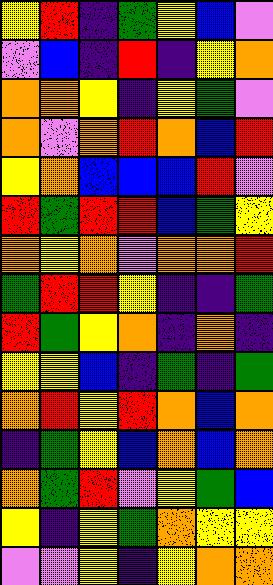[["yellow", "red", "indigo", "green", "yellow", "blue", "violet"], ["violet", "blue", "indigo", "red", "indigo", "yellow", "orange"], ["orange", "orange", "yellow", "indigo", "yellow", "green", "violet"], ["orange", "violet", "orange", "red", "orange", "blue", "red"], ["yellow", "orange", "blue", "blue", "blue", "red", "violet"], ["red", "green", "red", "red", "blue", "green", "yellow"], ["orange", "yellow", "orange", "violet", "orange", "orange", "red"], ["green", "red", "red", "yellow", "indigo", "indigo", "green"], ["red", "green", "yellow", "orange", "indigo", "orange", "indigo"], ["yellow", "yellow", "blue", "indigo", "green", "indigo", "green"], ["orange", "red", "yellow", "red", "orange", "blue", "orange"], ["indigo", "green", "yellow", "blue", "orange", "blue", "orange"], ["orange", "green", "red", "violet", "yellow", "green", "blue"], ["yellow", "indigo", "yellow", "green", "orange", "yellow", "yellow"], ["violet", "violet", "yellow", "indigo", "yellow", "orange", "orange"]]